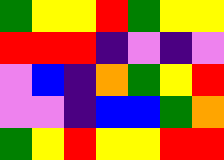[["green", "yellow", "yellow", "red", "green", "yellow", "yellow"], ["red", "red", "red", "indigo", "violet", "indigo", "violet"], ["violet", "blue", "indigo", "orange", "green", "yellow", "red"], ["violet", "violet", "indigo", "blue", "blue", "green", "orange"], ["green", "yellow", "red", "yellow", "yellow", "red", "red"]]